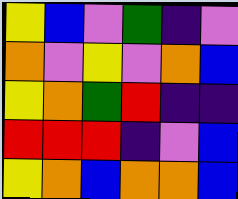[["yellow", "blue", "violet", "green", "indigo", "violet"], ["orange", "violet", "yellow", "violet", "orange", "blue"], ["yellow", "orange", "green", "red", "indigo", "indigo"], ["red", "red", "red", "indigo", "violet", "blue"], ["yellow", "orange", "blue", "orange", "orange", "blue"]]